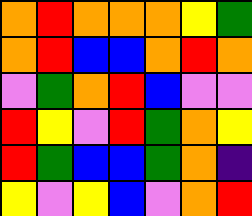[["orange", "red", "orange", "orange", "orange", "yellow", "green"], ["orange", "red", "blue", "blue", "orange", "red", "orange"], ["violet", "green", "orange", "red", "blue", "violet", "violet"], ["red", "yellow", "violet", "red", "green", "orange", "yellow"], ["red", "green", "blue", "blue", "green", "orange", "indigo"], ["yellow", "violet", "yellow", "blue", "violet", "orange", "red"]]